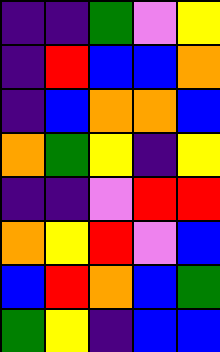[["indigo", "indigo", "green", "violet", "yellow"], ["indigo", "red", "blue", "blue", "orange"], ["indigo", "blue", "orange", "orange", "blue"], ["orange", "green", "yellow", "indigo", "yellow"], ["indigo", "indigo", "violet", "red", "red"], ["orange", "yellow", "red", "violet", "blue"], ["blue", "red", "orange", "blue", "green"], ["green", "yellow", "indigo", "blue", "blue"]]